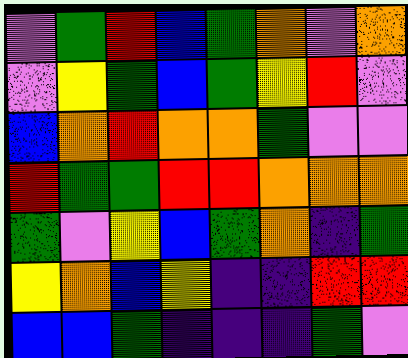[["violet", "green", "red", "blue", "green", "orange", "violet", "orange"], ["violet", "yellow", "green", "blue", "green", "yellow", "red", "violet"], ["blue", "orange", "red", "orange", "orange", "green", "violet", "violet"], ["red", "green", "green", "red", "red", "orange", "orange", "orange"], ["green", "violet", "yellow", "blue", "green", "orange", "indigo", "green"], ["yellow", "orange", "blue", "yellow", "indigo", "indigo", "red", "red"], ["blue", "blue", "green", "indigo", "indigo", "indigo", "green", "violet"]]